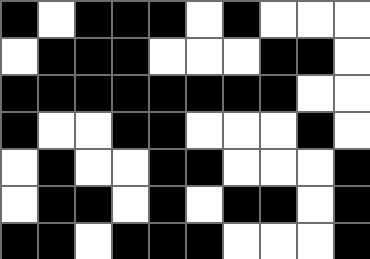[["black", "white", "black", "black", "black", "white", "black", "white", "white", "white"], ["white", "black", "black", "black", "white", "white", "white", "black", "black", "white"], ["black", "black", "black", "black", "black", "black", "black", "black", "white", "white"], ["black", "white", "white", "black", "black", "white", "white", "white", "black", "white"], ["white", "black", "white", "white", "black", "black", "white", "white", "white", "black"], ["white", "black", "black", "white", "black", "white", "black", "black", "white", "black"], ["black", "black", "white", "black", "black", "black", "white", "white", "white", "black"]]